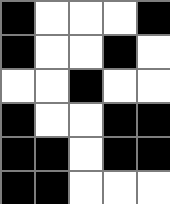[["black", "white", "white", "white", "black"], ["black", "white", "white", "black", "white"], ["white", "white", "black", "white", "white"], ["black", "white", "white", "black", "black"], ["black", "black", "white", "black", "black"], ["black", "black", "white", "white", "white"]]